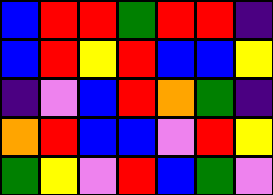[["blue", "red", "red", "green", "red", "red", "indigo"], ["blue", "red", "yellow", "red", "blue", "blue", "yellow"], ["indigo", "violet", "blue", "red", "orange", "green", "indigo"], ["orange", "red", "blue", "blue", "violet", "red", "yellow"], ["green", "yellow", "violet", "red", "blue", "green", "violet"]]